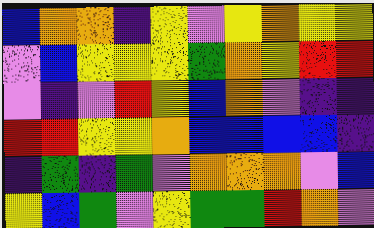[["blue", "orange", "orange", "indigo", "yellow", "violet", "yellow", "orange", "yellow", "yellow"], ["violet", "blue", "yellow", "yellow", "yellow", "green", "orange", "yellow", "red", "red"], ["violet", "indigo", "violet", "red", "yellow", "blue", "orange", "violet", "indigo", "indigo"], ["red", "red", "yellow", "yellow", "orange", "blue", "blue", "blue", "blue", "indigo"], ["indigo", "green", "indigo", "green", "violet", "orange", "orange", "orange", "violet", "blue"], ["yellow", "blue", "green", "violet", "yellow", "green", "green", "red", "orange", "violet"]]